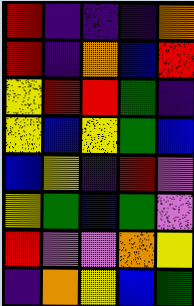[["red", "indigo", "indigo", "indigo", "orange"], ["red", "indigo", "orange", "blue", "red"], ["yellow", "red", "red", "green", "indigo"], ["yellow", "blue", "yellow", "green", "blue"], ["blue", "yellow", "indigo", "red", "violet"], ["yellow", "green", "blue", "green", "violet"], ["red", "violet", "violet", "orange", "yellow"], ["indigo", "orange", "yellow", "blue", "green"]]